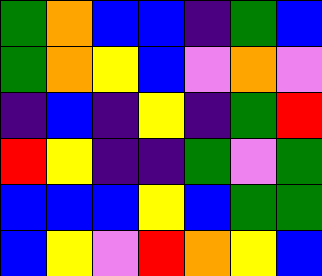[["green", "orange", "blue", "blue", "indigo", "green", "blue"], ["green", "orange", "yellow", "blue", "violet", "orange", "violet"], ["indigo", "blue", "indigo", "yellow", "indigo", "green", "red"], ["red", "yellow", "indigo", "indigo", "green", "violet", "green"], ["blue", "blue", "blue", "yellow", "blue", "green", "green"], ["blue", "yellow", "violet", "red", "orange", "yellow", "blue"]]